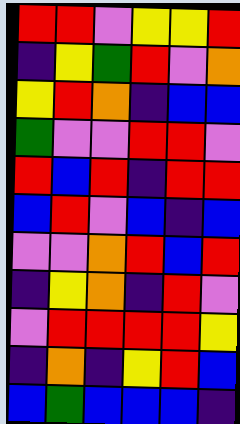[["red", "red", "violet", "yellow", "yellow", "red"], ["indigo", "yellow", "green", "red", "violet", "orange"], ["yellow", "red", "orange", "indigo", "blue", "blue"], ["green", "violet", "violet", "red", "red", "violet"], ["red", "blue", "red", "indigo", "red", "red"], ["blue", "red", "violet", "blue", "indigo", "blue"], ["violet", "violet", "orange", "red", "blue", "red"], ["indigo", "yellow", "orange", "indigo", "red", "violet"], ["violet", "red", "red", "red", "red", "yellow"], ["indigo", "orange", "indigo", "yellow", "red", "blue"], ["blue", "green", "blue", "blue", "blue", "indigo"]]